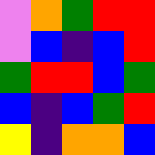[["violet", "orange", "green", "red", "red"], ["violet", "blue", "indigo", "blue", "red"], ["green", "red", "red", "blue", "green"], ["blue", "indigo", "blue", "green", "red"], ["yellow", "indigo", "orange", "orange", "blue"]]